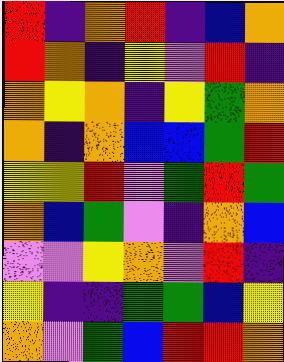[["red", "indigo", "orange", "red", "indigo", "blue", "orange"], ["red", "orange", "indigo", "yellow", "violet", "red", "indigo"], ["orange", "yellow", "orange", "indigo", "yellow", "green", "orange"], ["orange", "indigo", "orange", "blue", "blue", "green", "red"], ["yellow", "yellow", "red", "violet", "green", "red", "green"], ["orange", "blue", "green", "violet", "indigo", "orange", "blue"], ["violet", "violet", "yellow", "orange", "violet", "red", "indigo"], ["yellow", "indigo", "indigo", "green", "green", "blue", "yellow"], ["orange", "violet", "green", "blue", "red", "red", "orange"]]